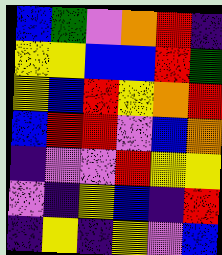[["blue", "green", "violet", "orange", "red", "indigo"], ["yellow", "yellow", "blue", "blue", "red", "green"], ["yellow", "blue", "red", "yellow", "orange", "red"], ["blue", "red", "red", "violet", "blue", "orange"], ["indigo", "violet", "violet", "red", "yellow", "yellow"], ["violet", "indigo", "yellow", "blue", "indigo", "red"], ["indigo", "yellow", "indigo", "yellow", "violet", "blue"]]